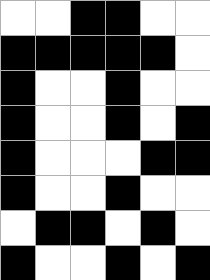[["white", "white", "black", "black", "white", "white"], ["black", "black", "black", "black", "black", "white"], ["black", "white", "white", "black", "white", "white"], ["black", "white", "white", "black", "white", "black"], ["black", "white", "white", "white", "black", "black"], ["black", "white", "white", "black", "white", "white"], ["white", "black", "black", "white", "black", "white"], ["black", "white", "white", "black", "white", "black"]]